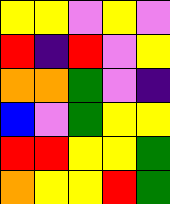[["yellow", "yellow", "violet", "yellow", "violet"], ["red", "indigo", "red", "violet", "yellow"], ["orange", "orange", "green", "violet", "indigo"], ["blue", "violet", "green", "yellow", "yellow"], ["red", "red", "yellow", "yellow", "green"], ["orange", "yellow", "yellow", "red", "green"]]